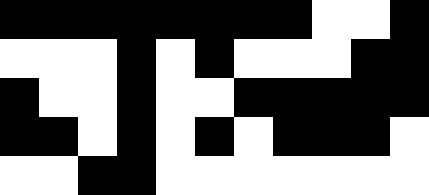[["black", "black", "black", "black", "black", "black", "black", "black", "white", "white", "black"], ["white", "white", "white", "black", "white", "black", "white", "white", "white", "black", "black"], ["black", "white", "white", "black", "white", "white", "black", "black", "black", "black", "black"], ["black", "black", "white", "black", "white", "black", "white", "black", "black", "black", "white"], ["white", "white", "black", "black", "white", "white", "white", "white", "white", "white", "white"]]